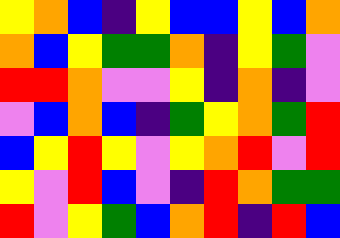[["yellow", "orange", "blue", "indigo", "yellow", "blue", "blue", "yellow", "blue", "orange"], ["orange", "blue", "yellow", "green", "green", "orange", "indigo", "yellow", "green", "violet"], ["red", "red", "orange", "violet", "violet", "yellow", "indigo", "orange", "indigo", "violet"], ["violet", "blue", "orange", "blue", "indigo", "green", "yellow", "orange", "green", "red"], ["blue", "yellow", "red", "yellow", "violet", "yellow", "orange", "red", "violet", "red"], ["yellow", "violet", "red", "blue", "violet", "indigo", "red", "orange", "green", "green"], ["red", "violet", "yellow", "green", "blue", "orange", "red", "indigo", "red", "blue"]]